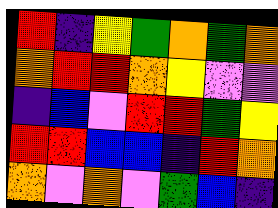[["red", "indigo", "yellow", "green", "orange", "green", "orange"], ["orange", "red", "red", "orange", "yellow", "violet", "violet"], ["indigo", "blue", "violet", "red", "red", "green", "yellow"], ["red", "red", "blue", "blue", "indigo", "red", "orange"], ["orange", "violet", "orange", "violet", "green", "blue", "indigo"]]